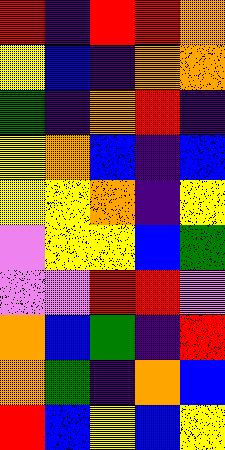[["red", "indigo", "red", "red", "orange"], ["yellow", "blue", "indigo", "orange", "orange"], ["green", "indigo", "orange", "red", "indigo"], ["yellow", "orange", "blue", "indigo", "blue"], ["yellow", "yellow", "orange", "indigo", "yellow"], ["violet", "yellow", "yellow", "blue", "green"], ["violet", "violet", "red", "red", "violet"], ["orange", "blue", "green", "indigo", "red"], ["orange", "green", "indigo", "orange", "blue"], ["red", "blue", "yellow", "blue", "yellow"]]